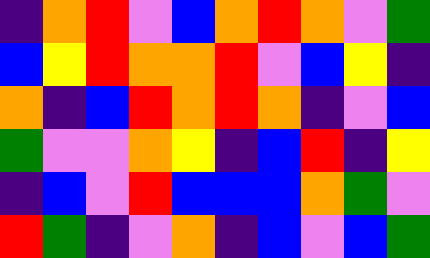[["indigo", "orange", "red", "violet", "blue", "orange", "red", "orange", "violet", "green"], ["blue", "yellow", "red", "orange", "orange", "red", "violet", "blue", "yellow", "indigo"], ["orange", "indigo", "blue", "red", "orange", "red", "orange", "indigo", "violet", "blue"], ["green", "violet", "violet", "orange", "yellow", "indigo", "blue", "red", "indigo", "yellow"], ["indigo", "blue", "violet", "red", "blue", "blue", "blue", "orange", "green", "violet"], ["red", "green", "indigo", "violet", "orange", "indigo", "blue", "violet", "blue", "green"]]